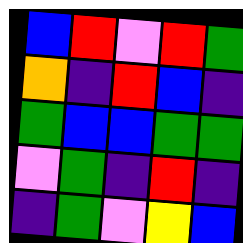[["blue", "red", "violet", "red", "green"], ["orange", "indigo", "red", "blue", "indigo"], ["green", "blue", "blue", "green", "green"], ["violet", "green", "indigo", "red", "indigo"], ["indigo", "green", "violet", "yellow", "blue"]]